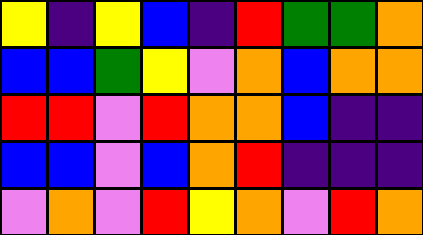[["yellow", "indigo", "yellow", "blue", "indigo", "red", "green", "green", "orange"], ["blue", "blue", "green", "yellow", "violet", "orange", "blue", "orange", "orange"], ["red", "red", "violet", "red", "orange", "orange", "blue", "indigo", "indigo"], ["blue", "blue", "violet", "blue", "orange", "red", "indigo", "indigo", "indigo"], ["violet", "orange", "violet", "red", "yellow", "orange", "violet", "red", "orange"]]